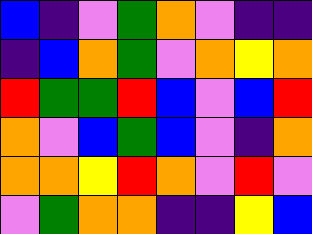[["blue", "indigo", "violet", "green", "orange", "violet", "indigo", "indigo"], ["indigo", "blue", "orange", "green", "violet", "orange", "yellow", "orange"], ["red", "green", "green", "red", "blue", "violet", "blue", "red"], ["orange", "violet", "blue", "green", "blue", "violet", "indigo", "orange"], ["orange", "orange", "yellow", "red", "orange", "violet", "red", "violet"], ["violet", "green", "orange", "orange", "indigo", "indigo", "yellow", "blue"]]